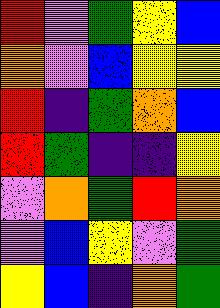[["red", "violet", "green", "yellow", "blue"], ["orange", "violet", "blue", "yellow", "yellow"], ["red", "indigo", "green", "orange", "blue"], ["red", "green", "indigo", "indigo", "yellow"], ["violet", "orange", "green", "red", "orange"], ["violet", "blue", "yellow", "violet", "green"], ["yellow", "blue", "indigo", "orange", "green"]]